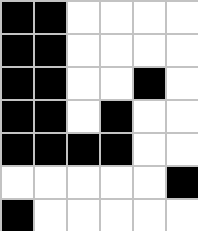[["black", "black", "white", "white", "white", "white"], ["black", "black", "white", "white", "white", "white"], ["black", "black", "white", "white", "black", "white"], ["black", "black", "white", "black", "white", "white"], ["black", "black", "black", "black", "white", "white"], ["white", "white", "white", "white", "white", "black"], ["black", "white", "white", "white", "white", "white"]]